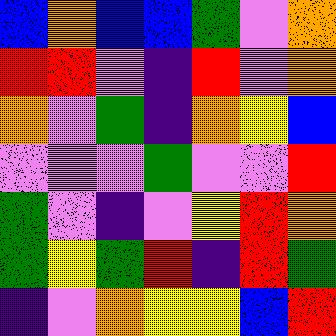[["blue", "orange", "blue", "blue", "green", "violet", "orange"], ["red", "red", "violet", "indigo", "red", "violet", "orange"], ["orange", "violet", "green", "indigo", "orange", "yellow", "blue"], ["violet", "violet", "violet", "green", "violet", "violet", "red"], ["green", "violet", "indigo", "violet", "yellow", "red", "orange"], ["green", "yellow", "green", "red", "indigo", "red", "green"], ["indigo", "violet", "orange", "yellow", "yellow", "blue", "red"]]